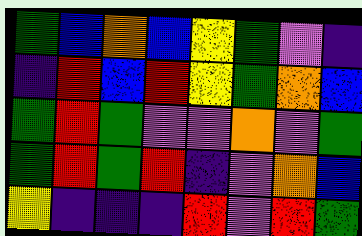[["green", "blue", "orange", "blue", "yellow", "green", "violet", "indigo"], ["indigo", "red", "blue", "red", "yellow", "green", "orange", "blue"], ["green", "red", "green", "violet", "violet", "orange", "violet", "green"], ["green", "red", "green", "red", "indigo", "violet", "orange", "blue"], ["yellow", "indigo", "indigo", "indigo", "red", "violet", "red", "green"]]